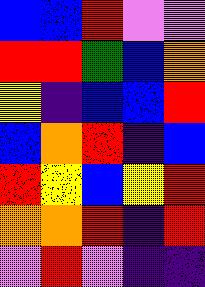[["blue", "blue", "red", "violet", "violet"], ["red", "red", "green", "blue", "orange"], ["yellow", "indigo", "blue", "blue", "red"], ["blue", "orange", "red", "indigo", "blue"], ["red", "yellow", "blue", "yellow", "red"], ["orange", "orange", "red", "indigo", "red"], ["violet", "red", "violet", "indigo", "indigo"]]